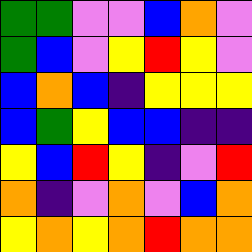[["green", "green", "violet", "violet", "blue", "orange", "violet"], ["green", "blue", "violet", "yellow", "red", "yellow", "violet"], ["blue", "orange", "blue", "indigo", "yellow", "yellow", "yellow"], ["blue", "green", "yellow", "blue", "blue", "indigo", "indigo"], ["yellow", "blue", "red", "yellow", "indigo", "violet", "red"], ["orange", "indigo", "violet", "orange", "violet", "blue", "orange"], ["yellow", "orange", "yellow", "orange", "red", "orange", "orange"]]